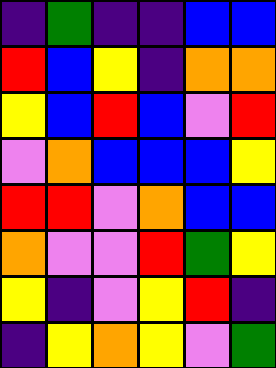[["indigo", "green", "indigo", "indigo", "blue", "blue"], ["red", "blue", "yellow", "indigo", "orange", "orange"], ["yellow", "blue", "red", "blue", "violet", "red"], ["violet", "orange", "blue", "blue", "blue", "yellow"], ["red", "red", "violet", "orange", "blue", "blue"], ["orange", "violet", "violet", "red", "green", "yellow"], ["yellow", "indigo", "violet", "yellow", "red", "indigo"], ["indigo", "yellow", "orange", "yellow", "violet", "green"]]